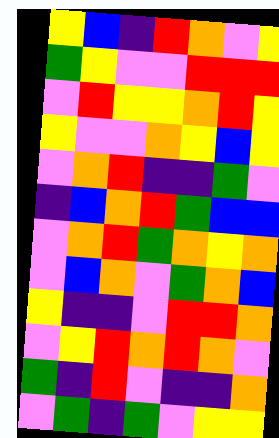[["yellow", "blue", "indigo", "red", "orange", "violet", "yellow"], ["green", "yellow", "violet", "violet", "red", "red", "red"], ["violet", "red", "yellow", "yellow", "orange", "red", "yellow"], ["yellow", "violet", "violet", "orange", "yellow", "blue", "yellow"], ["violet", "orange", "red", "indigo", "indigo", "green", "violet"], ["indigo", "blue", "orange", "red", "green", "blue", "blue"], ["violet", "orange", "red", "green", "orange", "yellow", "orange"], ["violet", "blue", "orange", "violet", "green", "orange", "blue"], ["yellow", "indigo", "indigo", "violet", "red", "red", "orange"], ["violet", "yellow", "red", "orange", "red", "orange", "violet"], ["green", "indigo", "red", "violet", "indigo", "indigo", "orange"], ["violet", "green", "indigo", "green", "violet", "yellow", "yellow"]]